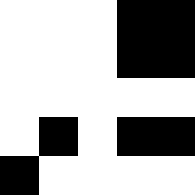[["white", "white", "white", "black", "black"], ["white", "white", "white", "black", "black"], ["white", "white", "white", "white", "white"], ["white", "black", "white", "black", "black"], ["black", "white", "white", "white", "white"]]